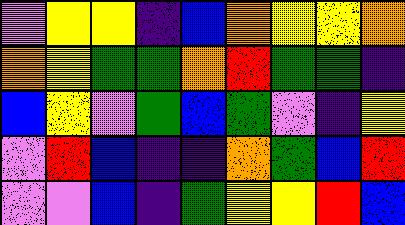[["violet", "yellow", "yellow", "indigo", "blue", "orange", "yellow", "yellow", "orange"], ["orange", "yellow", "green", "green", "orange", "red", "green", "green", "indigo"], ["blue", "yellow", "violet", "green", "blue", "green", "violet", "indigo", "yellow"], ["violet", "red", "blue", "indigo", "indigo", "orange", "green", "blue", "red"], ["violet", "violet", "blue", "indigo", "green", "yellow", "yellow", "red", "blue"]]